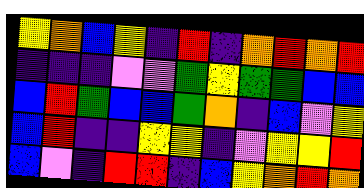[["yellow", "orange", "blue", "yellow", "indigo", "red", "indigo", "orange", "red", "orange", "red"], ["indigo", "indigo", "indigo", "violet", "violet", "green", "yellow", "green", "green", "blue", "blue"], ["blue", "red", "green", "blue", "blue", "green", "orange", "indigo", "blue", "violet", "yellow"], ["blue", "red", "indigo", "indigo", "yellow", "yellow", "indigo", "violet", "yellow", "yellow", "red"], ["blue", "violet", "indigo", "red", "red", "indigo", "blue", "yellow", "orange", "red", "orange"]]